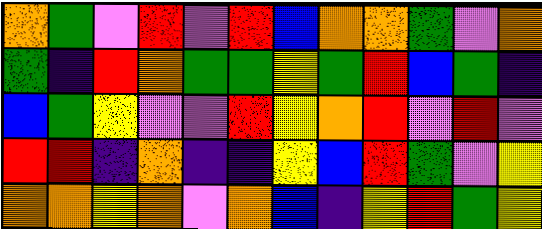[["orange", "green", "violet", "red", "violet", "red", "blue", "orange", "orange", "green", "violet", "orange"], ["green", "indigo", "red", "orange", "green", "green", "yellow", "green", "red", "blue", "green", "indigo"], ["blue", "green", "yellow", "violet", "violet", "red", "yellow", "orange", "red", "violet", "red", "violet"], ["red", "red", "indigo", "orange", "indigo", "indigo", "yellow", "blue", "red", "green", "violet", "yellow"], ["orange", "orange", "yellow", "orange", "violet", "orange", "blue", "indigo", "yellow", "red", "green", "yellow"]]